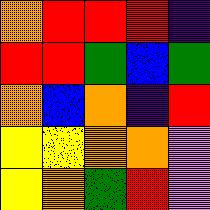[["orange", "red", "red", "red", "indigo"], ["red", "red", "green", "blue", "green"], ["orange", "blue", "orange", "indigo", "red"], ["yellow", "yellow", "orange", "orange", "violet"], ["yellow", "orange", "green", "red", "violet"]]